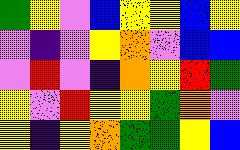[["green", "yellow", "violet", "blue", "yellow", "yellow", "blue", "yellow"], ["violet", "indigo", "violet", "yellow", "orange", "violet", "blue", "blue"], ["violet", "red", "violet", "indigo", "orange", "yellow", "red", "green"], ["yellow", "violet", "red", "yellow", "yellow", "green", "orange", "violet"], ["yellow", "indigo", "yellow", "orange", "green", "green", "yellow", "blue"]]